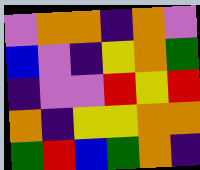[["violet", "orange", "orange", "indigo", "orange", "violet"], ["blue", "violet", "indigo", "yellow", "orange", "green"], ["indigo", "violet", "violet", "red", "yellow", "red"], ["orange", "indigo", "yellow", "yellow", "orange", "orange"], ["green", "red", "blue", "green", "orange", "indigo"]]